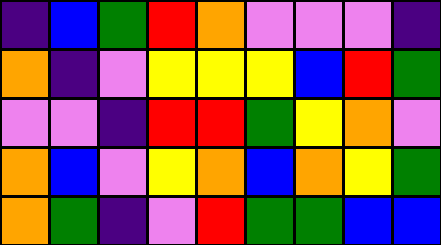[["indigo", "blue", "green", "red", "orange", "violet", "violet", "violet", "indigo"], ["orange", "indigo", "violet", "yellow", "yellow", "yellow", "blue", "red", "green"], ["violet", "violet", "indigo", "red", "red", "green", "yellow", "orange", "violet"], ["orange", "blue", "violet", "yellow", "orange", "blue", "orange", "yellow", "green"], ["orange", "green", "indigo", "violet", "red", "green", "green", "blue", "blue"]]